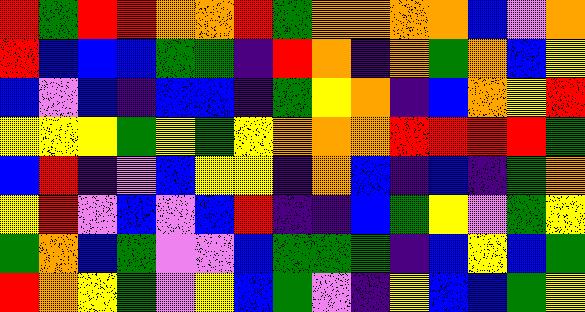[["red", "green", "red", "red", "orange", "orange", "red", "green", "orange", "orange", "orange", "orange", "blue", "violet", "orange"], ["red", "blue", "blue", "blue", "green", "green", "indigo", "red", "orange", "indigo", "orange", "green", "orange", "blue", "yellow"], ["blue", "violet", "blue", "indigo", "blue", "blue", "indigo", "green", "yellow", "orange", "indigo", "blue", "orange", "yellow", "red"], ["yellow", "yellow", "yellow", "green", "yellow", "green", "yellow", "orange", "orange", "orange", "red", "red", "red", "red", "green"], ["blue", "red", "indigo", "violet", "blue", "yellow", "yellow", "indigo", "orange", "blue", "indigo", "blue", "indigo", "green", "orange"], ["yellow", "red", "violet", "blue", "violet", "blue", "red", "indigo", "indigo", "blue", "green", "yellow", "violet", "green", "yellow"], ["green", "orange", "blue", "green", "violet", "violet", "blue", "green", "green", "green", "indigo", "blue", "yellow", "blue", "green"], ["red", "orange", "yellow", "green", "violet", "yellow", "blue", "green", "violet", "indigo", "yellow", "blue", "blue", "green", "yellow"]]